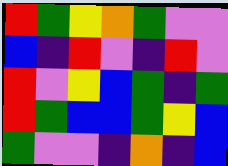[["red", "green", "yellow", "orange", "green", "violet", "violet"], ["blue", "indigo", "red", "violet", "indigo", "red", "violet"], ["red", "violet", "yellow", "blue", "green", "indigo", "green"], ["red", "green", "blue", "blue", "green", "yellow", "blue"], ["green", "violet", "violet", "indigo", "orange", "indigo", "blue"]]